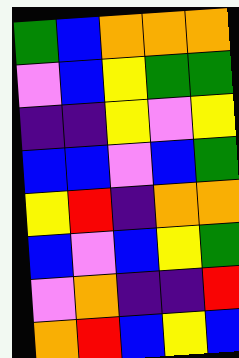[["green", "blue", "orange", "orange", "orange"], ["violet", "blue", "yellow", "green", "green"], ["indigo", "indigo", "yellow", "violet", "yellow"], ["blue", "blue", "violet", "blue", "green"], ["yellow", "red", "indigo", "orange", "orange"], ["blue", "violet", "blue", "yellow", "green"], ["violet", "orange", "indigo", "indigo", "red"], ["orange", "red", "blue", "yellow", "blue"]]